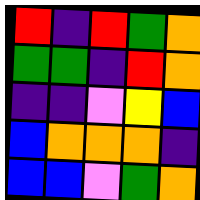[["red", "indigo", "red", "green", "orange"], ["green", "green", "indigo", "red", "orange"], ["indigo", "indigo", "violet", "yellow", "blue"], ["blue", "orange", "orange", "orange", "indigo"], ["blue", "blue", "violet", "green", "orange"]]